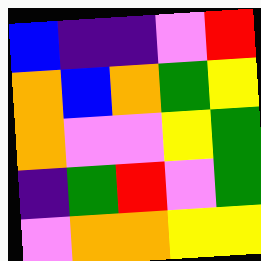[["blue", "indigo", "indigo", "violet", "red"], ["orange", "blue", "orange", "green", "yellow"], ["orange", "violet", "violet", "yellow", "green"], ["indigo", "green", "red", "violet", "green"], ["violet", "orange", "orange", "yellow", "yellow"]]